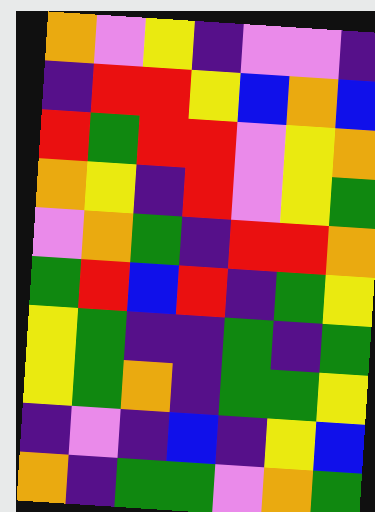[["orange", "violet", "yellow", "indigo", "violet", "violet", "indigo"], ["indigo", "red", "red", "yellow", "blue", "orange", "blue"], ["red", "green", "red", "red", "violet", "yellow", "orange"], ["orange", "yellow", "indigo", "red", "violet", "yellow", "green"], ["violet", "orange", "green", "indigo", "red", "red", "orange"], ["green", "red", "blue", "red", "indigo", "green", "yellow"], ["yellow", "green", "indigo", "indigo", "green", "indigo", "green"], ["yellow", "green", "orange", "indigo", "green", "green", "yellow"], ["indigo", "violet", "indigo", "blue", "indigo", "yellow", "blue"], ["orange", "indigo", "green", "green", "violet", "orange", "green"]]